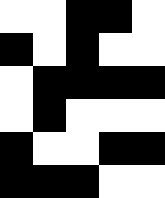[["white", "white", "black", "black", "white"], ["black", "white", "black", "white", "white"], ["white", "black", "black", "black", "black"], ["white", "black", "white", "white", "white"], ["black", "white", "white", "black", "black"], ["black", "black", "black", "white", "white"]]